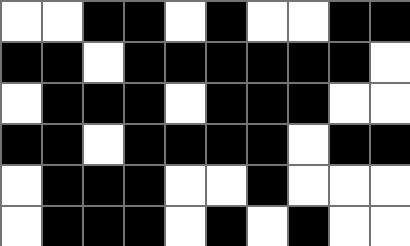[["white", "white", "black", "black", "white", "black", "white", "white", "black", "black"], ["black", "black", "white", "black", "black", "black", "black", "black", "black", "white"], ["white", "black", "black", "black", "white", "black", "black", "black", "white", "white"], ["black", "black", "white", "black", "black", "black", "black", "white", "black", "black"], ["white", "black", "black", "black", "white", "white", "black", "white", "white", "white"], ["white", "black", "black", "black", "white", "black", "white", "black", "white", "white"]]